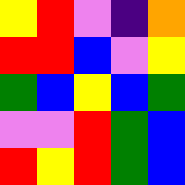[["yellow", "red", "violet", "indigo", "orange"], ["red", "red", "blue", "violet", "yellow"], ["green", "blue", "yellow", "blue", "green"], ["violet", "violet", "red", "green", "blue"], ["red", "yellow", "red", "green", "blue"]]